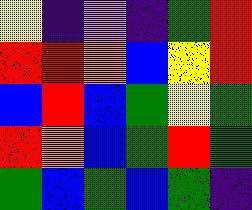[["yellow", "indigo", "violet", "indigo", "green", "red"], ["red", "red", "orange", "blue", "yellow", "red"], ["blue", "red", "blue", "green", "yellow", "green"], ["red", "orange", "blue", "green", "red", "green"], ["green", "blue", "green", "blue", "green", "indigo"]]